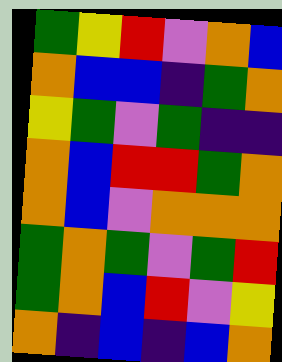[["green", "yellow", "red", "violet", "orange", "blue"], ["orange", "blue", "blue", "indigo", "green", "orange"], ["yellow", "green", "violet", "green", "indigo", "indigo"], ["orange", "blue", "red", "red", "green", "orange"], ["orange", "blue", "violet", "orange", "orange", "orange"], ["green", "orange", "green", "violet", "green", "red"], ["green", "orange", "blue", "red", "violet", "yellow"], ["orange", "indigo", "blue", "indigo", "blue", "orange"]]